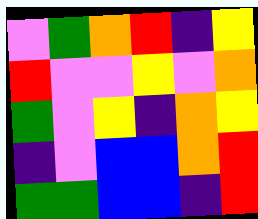[["violet", "green", "orange", "red", "indigo", "yellow"], ["red", "violet", "violet", "yellow", "violet", "orange"], ["green", "violet", "yellow", "indigo", "orange", "yellow"], ["indigo", "violet", "blue", "blue", "orange", "red"], ["green", "green", "blue", "blue", "indigo", "red"]]